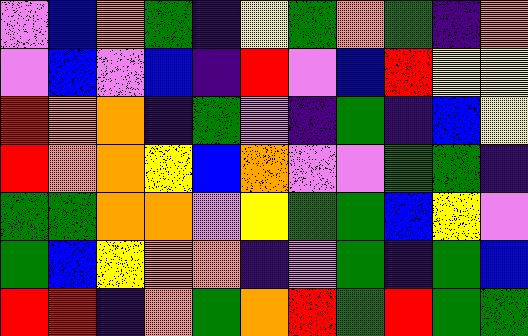[["violet", "blue", "orange", "green", "indigo", "yellow", "green", "orange", "green", "indigo", "orange"], ["violet", "blue", "violet", "blue", "indigo", "red", "violet", "blue", "red", "yellow", "yellow"], ["red", "orange", "orange", "indigo", "green", "violet", "indigo", "green", "indigo", "blue", "yellow"], ["red", "orange", "orange", "yellow", "blue", "orange", "violet", "violet", "green", "green", "indigo"], ["green", "green", "orange", "orange", "violet", "yellow", "green", "green", "blue", "yellow", "violet"], ["green", "blue", "yellow", "orange", "orange", "indigo", "violet", "green", "indigo", "green", "blue"], ["red", "red", "indigo", "orange", "green", "orange", "red", "green", "red", "green", "green"]]